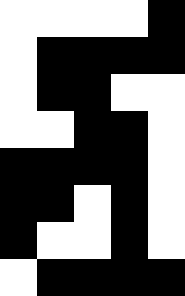[["white", "white", "white", "white", "black"], ["white", "black", "black", "black", "black"], ["white", "black", "black", "white", "white"], ["white", "white", "black", "black", "white"], ["black", "black", "black", "black", "white"], ["black", "black", "white", "black", "white"], ["black", "white", "white", "black", "white"], ["white", "black", "black", "black", "black"]]